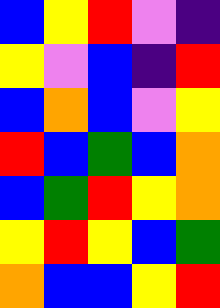[["blue", "yellow", "red", "violet", "indigo"], ["yellow", "violet", "blue", "indigo", "red"], ["blue", "orange", "blue", "violet", "yellow"], ["red", "blue", "green", "blue", "orange"], ["blue", "green", "red", "yellow", "orange"], ["yellow", "red", "yellow", "blue", "green"], ["orange", "blue", "blue", "yellow", "red"]]